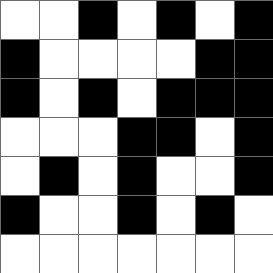[["white", "white", "black", "white", "black", "white", "black"], ["black", "white", "white", "white", "white", "black", "black"], ["black", "white", "black", "white", "black", "black", "black"], ["white", "white", "white", "black", "black", "white", "black"], ["white", "black", "white", "black", "white", "white", "black"], ["black", "white", "white", "black", "white", "black", "white"], ["white", "white", "white", "white", "white", "white", "white"]]